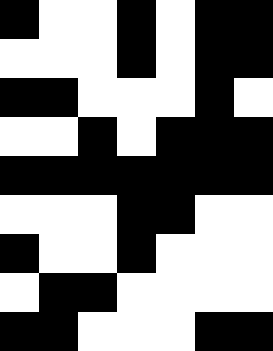[["black", "white", "white", "black", "white", "black", "black"], ["white", "white", "white", "black", "white", "black", "black"], ["black", "black", "white", "white", "white", "black", "white"], ["white", "white", "black", "white", "black", "black", "black"], ["black", "black", "black", "black", "black", "black", "black"], ["white", "white", "white", "black", "black", "white", "white"], ["black", "white", "white", "black", "white", "white", "white"], ["white", "black", "black", "white", "white", "white", "white"], ["black", "black", "white", "white", "white", "black", "black"]]